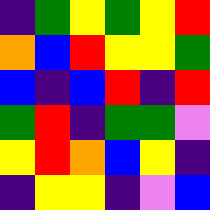[["indigo", "green", "yellow", "green", "yellow", "red"], ["orange", "blue", "red", "yellow", "yellow", "green"], ["blue", "indigo", "blue", "red", "indigo", "red"], ["green", "red", "indigo", "green", "green", "violet"], ["yellow", "red", "orange", "blue", "yellow", "indigo"], ["indigo", "yellow", "yellow", "indigo", "violet", "blue"]]